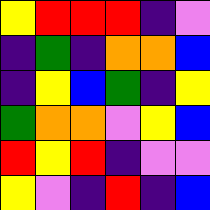[["yellow", "red", "red", "red", "indigo", "violet"], ["indigo", "green", "indigo", "orange", "orange", "blue"], ["indigo", "yellow", "blue", "green", "indigo", "yellow"], ["green", "orange", "orange", "violet", "yellow", "blue"], ["red", "yellow", "red", "indigo", "violet", "violet"], ["yellow", "violet", "indigo", "red", "indigo", "blue"]]